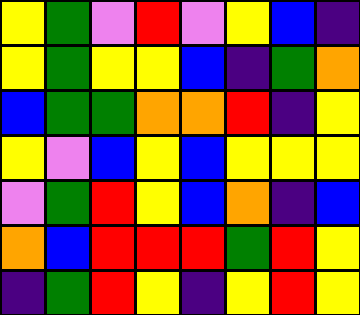[["yellow", "green", "violet", "red", "violet", "yellow", "blue", "indigo"], ["yellow", "green", "yellow", "yellow", "blue", "indigo", "green", "orange"], ["blue", "green", "green", "orange", "orange", "red", "indigo", "yellow"], ["yellow", "violet", "blue", "yellow", "blue", "yellow", "yellow", "yellow"], ["violet", "green", "red", "yellow", "blue", "orange", "indigo", "blue"], ["orange", "blue", "red", "red", "red", "green", "red", "yellow"], ["indigo", "green", "red", "yellow", "indigo", "yellow", "red", "yellow"]]